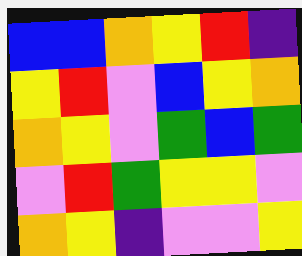[["blue", "blue", "orange", "yellow", "red", "indigo"], ["yellow", "red", "violet", "blue", "yellow", "orange"], ["orange", "yellow", "violet", "green", "blue", "green"], ["violet", "red", "green", "yellow", "yellow", "violet"], ["orange", "yellow", "indigo", "violet", "violet", "yellow"]]